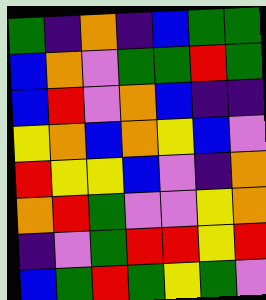[["green", "indigo", "orange", "indigo", "blue", "green", "green"], ["blue", "orange", "violet", "green", "green", "red", "green"], ["blue", "red", "violet", "orange", "blue", "indigo", "indigo"], ["yellow", "orange", "blue", "orange", "yellow", "blue", "violet"], ["red", "yellow", "yellow", "blue", "violet", "indigo", "orange"], ["orange", "red", "green", "violet", "violet", "yellow", "orange"], ["indigo", "violet", "green", "red", "red", "yellow", "red"], ["blue", "green", "red", "green", "yellow", "green", "violet"]]